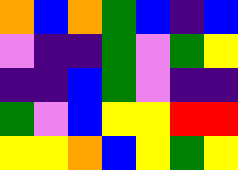[["orange", "blue", "orange", "green", "blue", "indigo", "blue"], ["violet", "indigo", "indigo", "green", "violet", "green", "yellow"], ["indigo", "indigo", "blue", "green", "violet", "indigo", "indigo"], ["green", "violet", "blue", "yellow", "yellow", "red", "red"], ["yellow", "yellow", "orange", "blue", "yellow", "green", "yellow"]]